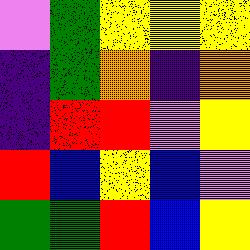[["violet", "green", "yellow", "yellow", "yellow"], ["indigo", "green", "orange", "indigo", "orange"], ["indigo", "red", "red", "violet", "yellow"], ["red", "blue", "yellow", "blue", "violet"], ["green", "green", "red", "blue", "yellow"]]